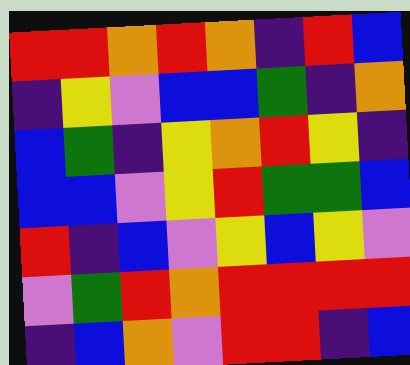[["red", "red", "orange", "red", "orange", "indigo", "red", "blue"], ["indigo", "yellow", "violet", "blue", "blue", "green", "indigo", "orange"], ["blue", "green", "indigo", "yellow", "orange", "red", "yellow", "indigo"], ["blue", "blue", "violet", "yellow", "red", "green", "green", "blue"], ["red", "indigo", "blue", "violet", "yellow", "blue", "yellow", "violet"], ["violet", "green", "red", "orange", "red", "red", "red", "red"], ["indigo", "blue", "orange", "violet", "red", "red", "indigo", "blue"]]